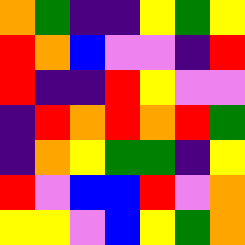[["orange", "green", "indigo", "indigo", "yellow", "green", "yellow"], ["red", "orange", "blue", "violet", "violet", "indigo", "red"], ["red", "indigo", "indigo", "red", "yellow", "violet", "violet"], ["indigo", "red", "orange", "red", "orange", "red", "green"], ["indigo", "orange", "yellow", "green", "green", "indigo", "yellow"], ["red", "violet", "blue", "blue", "red", "violet", "orange"], ["yellow", "yellow", "violet", "blue", "yellow", "green", "orange"]]